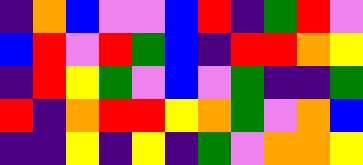[["indigo", "orange", "blue", "violet", "violet", "blue", "red", "indigo", "green", "red", "violet"], ["blue", "red", "violet", "red", "green", "blue", "indigo", "red", "red", "orange", "yellow"], ["indigo", "red", "yellow", "green", "violet", "blue", "violet", "green", "indigo", "indigo", "green"], ["red", "indigo", "orange", "red", "red", "yellow", "orange", "green", "violet", "orange", "blue"], ["indigo", "indigo", "yellow", "indigo", "yellow", "indigo", "green", "violet", "orange", "orange", "yellow"]]